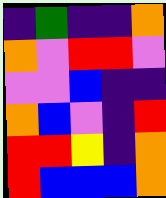[["indigo", "green", "indigo", "indigo", "orange"], ["orange", "violet", "red", "red", "violet"], ["violet", "violet", "blue", "indigo", "indigo"], ["orange", "blue", "violet", "indigo", "red"], ["red", "red", "yellow", "indigo", "orange"], ["red", "blue", "blue", "blue", "orange"]]